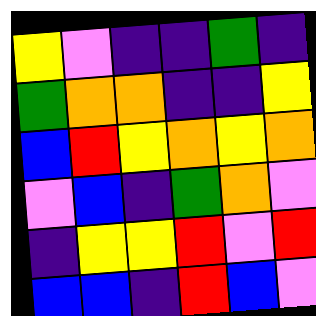[["yellow", "violet", "indigo", "indigo", "green", "indigo"], ["green", "orange", "orange", "indigo", "indigo", "yellow"], ["blue", "red", "yellow", "orange", "yellow", "orange"], ["violet", "blue", "indigo", "green", "orange", "violet"], ["indigo", "yellow", "yellow", "red", "violet", "red"], ["blue", "blue", "indigo", "red", "blue", "violet"]]